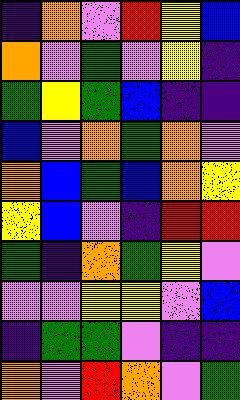[["indigo", "orange", "violet", "red", "yellow", "blue"], ["orange", "violet", "green", "violet", "yellow", "indigo"], ["green", "yellow", "green", "blue", "indigo", "indigo"], ["blue", "violet", "orange", "green", "orange", "violet"], ["orange", "blue", "green", "blue", "orange", "yellow"], ["yellow", "blue", "violet", "indigo", "red", "red"], ["green", "indigo", "orange", "green", "yellow", "violet"], ["violet", "violet", "yellow", "yellow", "violet", "blue"], ["indigo", "green", "green", "violet", "indigo", "indigo"], ["orange", "violet", "red", "orange", "violet", "green"]]